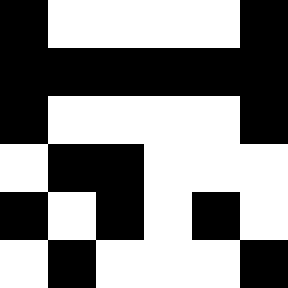[["black", "white", "white", "white", "white", "black"], ["black", "black", "black", "black", "black", "black"], ["black", "white", "white", "white", "white", "black"], ["white", "black", "black", "white", "white", "white"], ["black", "white", "black", "white", "black", "white"], ["white", "black", "white", "white", "white", "black"]]